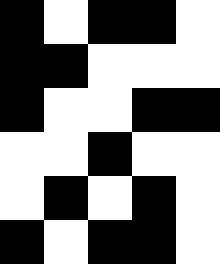[["black", "white", "black", "black", "white"], ["black", "black", "white", "white", "white"], ["black", "white", "white", "black", "black"], ["white", "white", "black", "white", "white"], ["white", "black", "white", "black", "white"], ["black", "white", "black", "black", "white"]]